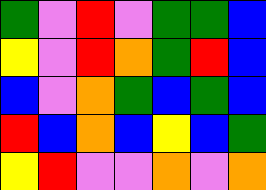[["green", "violet", "red", "violet", "green", "green", "blue"], ["yellow", "violet", "red", "orange", "green", "red", "blue"], ["blue", "violet", "orange", "green", "blue", "green", "blue"], ["red", "blue", "orange", "blue", "yellow", "blue", "green"], ["yellow", "red", "violet", "violet", "orange", "violet", "orange"]]